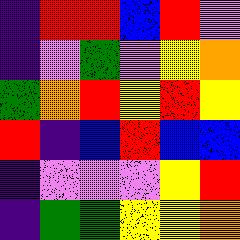[["indigo", "red", "red", "blue", "red", "violet"], ["indigo", "violet", "green", "violet", "yellow", "orange"], ["green", "orange", "red", "yellow", "red", "yellow"], ["red", "indigo", "blue", "red", "blue", "blue"], ["indigo", "violet", "violet", "violet", "yellow", "red"], ["indigo", "green", "green", "yellow", "yellow", "orange"]]